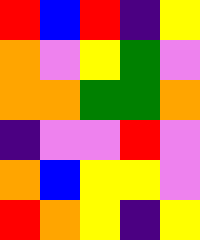[["red", "blue", "red", "indigo", "yellow"], ["orange", "violet", "yellow", "green", "violet"], ["orange", "orange", "green", "green", "orange"], ["indigo", "violet", "violet", "red", "violet"], ["orange", "blue", "yellow", "yellow", "violet"], ["red", "orange", "yellow", "indigo", "yellow"]]